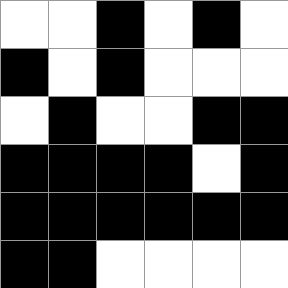[["white", "white", "black", "white", "black", "white"], ["black", "white", "black", "white", "white", "white"], ["white", "black", "white", "white", "black", "black"], ["black", "black", "black", "black", "white", "black"], ["black", "black", "black", "black", "black", "black"], ["black", "black", "white", "white", "white", "white"]]